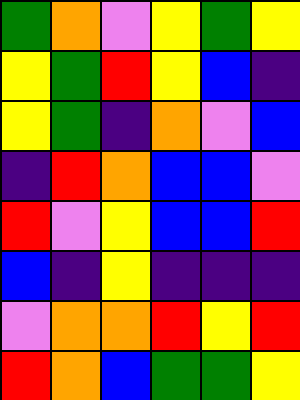[["green", "orange", "violet", "yellow", "green", "yellow"], ["yellow", "green", "red", "yellow", "blue", "indigo"], ["yellow", "green", "indigo", "orange", "violet", "blue"], ["indigo", "red", "orange", "blue", "blue", "violet"], ["red", "violet", "yellow", "blue", "blue", "red"], ["blue", "indigo", "yellow", "indigo", "indigo", "indigo"], ["violet", "orange", "orange", "red", "yellow", "red"], ["red", "orange", "blue", "green", "green", "yellow"]]